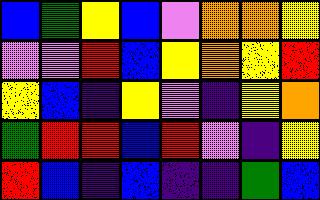[["blue", "green", "yellow", "blue", "violet", "orange", "orange", "yellow"], ["violet", "violet", "red", "blue", "yellow", "orange", "yellow", "red"], ["yellow", "blue", "indigo", "yellow", "violet", "indigo", "yellow", "orange"], ["green", "red", "red", "blue", "red", "violet", "indigo", "yellow"], ["red", "blue", "indigo", "blue", "indigo", "indigo", "green", "blue"]]